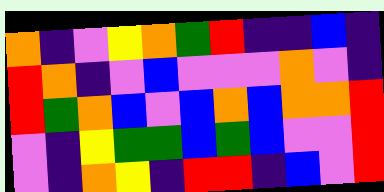[["orange", "indigo", "violet", "yellow", "orange", "green", "red", "indigo", "indigo", "blue", "indigo"], ["red", "orange", "indigo", "violet", "blue", "violet", "violet", "violet", "orange", "violet", "indigo"], ["red", "green", "orange", "blue", "violet", "blue", "orange", "blue", "orange", "orange", "red"], ["violet", "indigo", "yellow", "green", "green", "blue", "green", "blue", "violet", "violet", "red"], ["violet", "indigo", "orange", "yellow", "indigo", "red", "red", "indigo", "blue", "violet", "red"]]